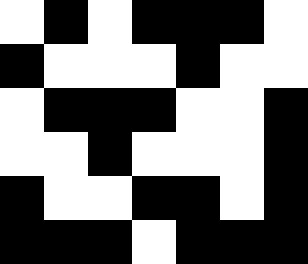[["white", "black", "white", "black", "black", "black", "white"], ["black", "white", "white", "white", "black", "white", "white"], ["white", "black", "black", "black", "white", "white", "black"], ["white", "white", "black", "white", "white", "white", "black"], ["black", "white", "white", "black", "black", "white", "black"], ["black", "black", "black", "white", "black", "black", "black"]]